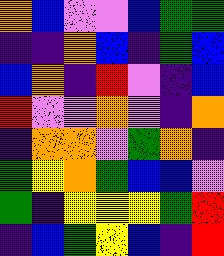[["orange", "blue", "violet", "violet", "blue", "green", "green"], ["indigo", "indigo", "orange", "blue", "indigo", "green", "blue"], ["blue", "orange", "indigo", "red", "violet", "indigo", "blue"], ["red", "violet", "violet", "orange", "violet", "indigo", "orange"], ["indigo", "orange", "orange", "violet", "green", "orange", "indigo"], ["green", "yellow", "orange", "green", "blue", "blue", "violet"], ["green", "indigo", "yellow", "yellow", "yellow", "green", "red"], ["indigo", "blue", "green", "yellow", "blue", "indigo", "red"]]